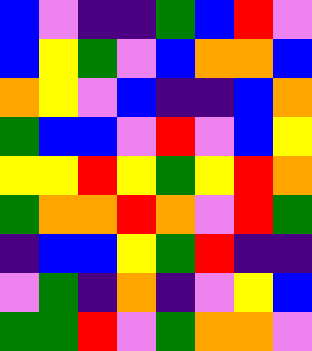[["blue", "violet", "indigo", "indigo", "green", "blue", "red", "violet"], ["blue", "yellow", "green", "violet", "blue", "orange", "orange", "blue"], ["orange", "yellow", "violet", "blue", "indigo", "indigo", "blue", "orange"], ["green", "blue", "blue", "violet", "red", "violet", "blue", "yellow"], ["yellow", "yellow", "red", "yellow", "green", "yellow", "red", "orange"], ["green", "orange", "orange", "red", "orange", "violet", "red", "green"], ["indigo", "blue", "blue", "yellow", "green", "red", "indigo", "indigo"], ["violet", "green", "indigo", "orange", "indigo", "violet", "yellow", "blue"], ["green", "green", "red", "violet", "green", "orange", "orange", "violet"]]